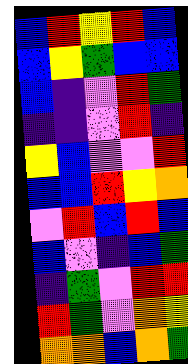[["blue", "red", "yellow", "red", "blue"], ["blue", "yellow", "green", "blue", "blue"], ["blue", "indigo", "violet", "red", "green"], ["indigo", "indigo", "violet", "red", "indigo"], ["yellow", "blue", "violet", "violet", "red"], ["blue", "blue", "red", "yellow", "orange"], ["violet", "red", "blue", "red", "blue"], ["blue", "violet", "indigo", "blue", "green"], ["indigo", "green", "violet", "red", "red"], ["red", "green", "violet", "orange", "yellow"], ["orange", "orange", "blue", "orange", "green"]]